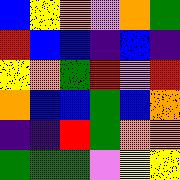[["blue", "yellow", "orange", "violet", "orange", "green"], ["red", "blue", "blue", "indigo", "blue", "indigo"], ["yellow", "orange", "green", "red", "violet", "red"], ["orange", "blue", "blue", "green", "blue", "orange"], ["indigo", "indigo", "red", "green", "orange", "orange"], ["green", "green", "green", "violet", "yellow", "yellow"]]